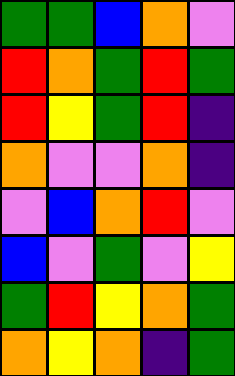[["green", "green", "blue", "orange", "violet"], ["red", "orange", "green", "red", "green"], ["red", "yellow", "green", "red", "indigo"], ["orange", "violet", "violet", "orange", "indigo"], ["violet", "blue", "orange", "red", "violet"], ["blue", "violet", "green", "violet", "yellow"], ["green", "red", "yellow", "orange", "green"], ["orange", "yellow", "orange", "indigo", "green"]]